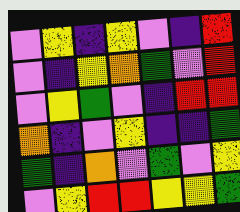[["violet", "yellow", "indigo", "yellow", "violet", "indigo", "red"], ["violet", "indigo", "yellow", "orange", "green", "violet", "red"], ["violet", "yellow", "green", "violet", "indigo", "red", "red"], ["orange", "indigo", "violet", "yellow", "indigo", "indigo", "green"], ["green", "indigo", "orange", "violet", "green", "violet", "yellow"], ["violet", "yellow", "red", "red", "yellow", "yellow", "green"]]